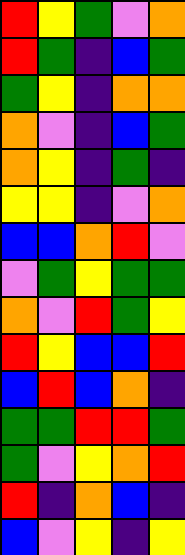[["red", "yellow", "green", "violet", "orange"], ["red", "green", "indigo", "blue", "green"], ["green", "yellow", "indigo", "orange", "orange"], ["orange", "violet", "indigo", "blue", "green"], ["orange", "yellow", "indigo", "green", "indigo"], ["yellow", "yellow", "indigo", "violet", "orange"], ["blue", "blue", "orange", "red", "violet"], ["violet", "green", "yellow", "green", "green"], ["orange", "violet", "red", "green", "yellow"], ["red", "yellow", "blue", "blue", "red"], ["blue", "red", "blue", "orange", "indigo"], ["green", "green", "red", "red", "green"], ["green", "violet", "yellow", "orange", "red"], ["red", "indigo", "orange", "blue", "indigo"], ["blue", "violet", "yellow", "indigo", "yellow"]]